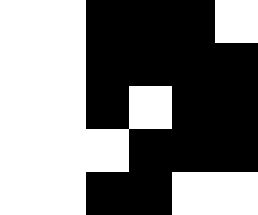[["white", "white", "black", "black", "black", "white"], ["white", "white", "black", "black", "black", "black"], ["white", "white", "black", "white", "black", "black"], ["white", "white", "white", "black", "black", "black"], ["white", "white", "black", "black", "white", "white"]]